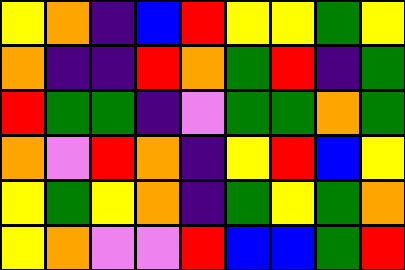[["yellow", "orange", "indigo", "blue", "red", "yellow", "yellow", "green", "yellow"], ["orange", "indigo", "indigo", "red", "orange", "green", "red", "indigo", "green"], ["red", "green", "green", "indigo", "violet", "green", "green", "orange", "green"], ["orange", "violet", "red", "orange", "indigo", "yellow", "red", "blue", "yellow"], ["yellow", "green", "yellow", "orange", "indigo", "green", "yellow", "green", "orange"], ["yellow", "orange", "violet", "violet", "red", "blue", "blue", "green", "red"]]